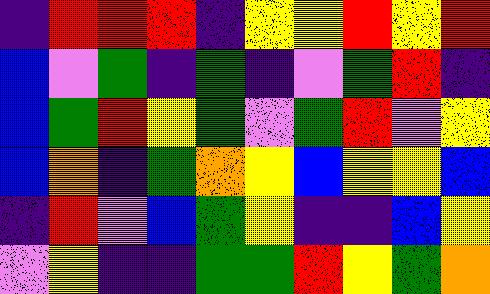[["indigo", "red", "red", "red", "indigo", "yellow", "yellow", "red", "yellow", "red"], ["blue", "violet", "green", "indigo", "green", "indigo", "violet", "green", "red", "indigo"], ["blue", "green", "red", "yellow", "green", "violet", "green", "red", "violet", "yellow"], ["blue", "orange", "indigo", "green", "orange", "yellow", "blue", "yellow", "yellow", "blue"], ["indigo", "red", "violet", "blue", "green", "yellow", "indigo", "indigo", "blue", "yellow"], ["violet", "yellow", "indigo", "indigo", "green", "green", "red", "yellow", "green", "orange"]]